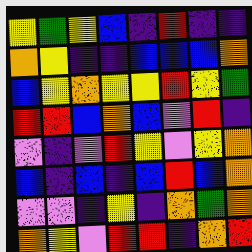[["yellow", "green", "yellow", "blue", "indigo", "red", "indigo", "indigo"], ["orange", "yellow", "indigo", "indigo", "blue", "blue", "blue", "orange"], ["blue", "yellow", "orange", "yellow", "yellow", "red", "yellow", "green"], ["red", "red", "blue", "orange", "blue", "violet", "red", "indigo"], ["violet", "indigo", "violet", "red", "yellow", "violet", "yellow", "orange"], ["blue", "indigo", "blue", "indigo", "blue", "red", "blue", "orange"], ["violet", "violet", "indigo", "yellow", "indigo", "orange", "green", "orange"], ["orange", "yellow", "violet", "red", "red", "indigo", "orange", "red"]]